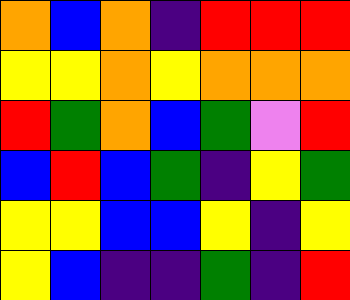[["orange", "blue", "orange", "indigo", "red", "red", "red"], ["yellow", "yellow", "orange", "yellow", "orange", "orange", "orange"], ["red", "green", "orange", "blue", "green", "violet", "red"], ["blue", "red", "blue", "green", "indigo", "yellow", "green"], ["yellow", "yellow", "blue", "blue", "yellow", "indigo", "yellow"], ["yellow", "blue", "indigo", "indigo", "green", "indigo", "red"]]